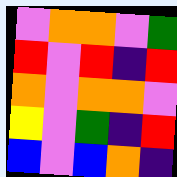[["violet", "orange", "orange", "violet", "green"], ["red", "violet", "red", "indigo", "red"], ["orange", "violet", "orange", "orange", "violet"], ["yellow", "violet", "green", "indigo", "red"], ["blue", "violet", "blue", "orange", "indigo"]]